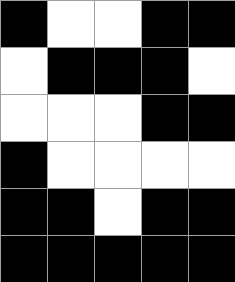[["black", "white", "white", "black", "black"], ["white", "black", "black", "black", "white"], ["white", "white", "white", "black", "black"], ["black", "white", "white", "white", "white"], ["black", "black", "white", "black", "black"], ["black", "black", "black", "black", "black"]]